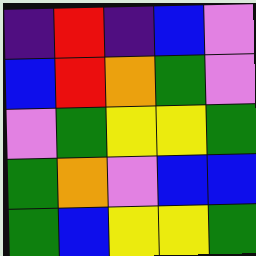[["indigo", "red", "indigo", "blue", "violet"], ["blue", "red", "orange", "green", "violet"], ["violet", "green", "yellow", "yellow", "green"], ["green", "orange", "violet", "blue", "blue"], ["green", "blue", "yellow", "yellow", "green"]]